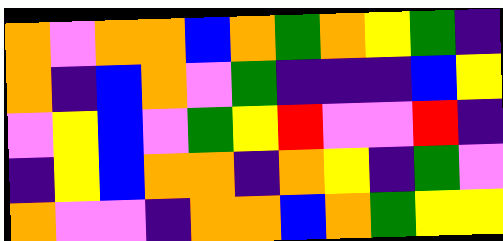[["orange", "violet", "orange", "orange", "blue", "orange", "green", "orange", "yellow", "green", "indigo"], ["orange", "indigo", "blue", "orange", "violet", "green", "indigo", "indigo", "indigo", "blue", "yellow"], ["violet", "yellow", "blue", "violet", "green", "yellow", "red", "violet", "violet", "red", "indigo"], ["indigo", "yellow", "blue", "orange", "orange", "indigo", "orange", "yellow", "indigo", "green", "violet"], ["orange", "violet", "violet", "indigo", "orange", "orange", "blue", "orange", "green", "yellow", "yellow"]]